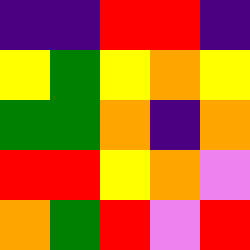[["indigo", "indigo", "red", "red", "indigo"], ["yellow", "green", "yellow", "orange", "yellow"], ["green", "green", "orange", "indigo", "orange"], ["red", "red", "yellow", "orange", "violet"], ["orange", "green", "red", "violet", "red"]]